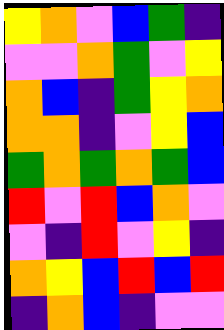[["yellow", "orange", "violet", "blue", "green", "indigo"], ["violet", "violet", "orange", "green", "violet", "yellow"], ["orange", "blue", "indigo", "green", "yellow", "orange"], ["orange", "orange", "indigo", "violet", "yellow", "blue"], ["green", "orange", "green", "orange", "green", "blue"], ["red", "violet", "red", "blue", "orange", "violet"], ["violet", "indigo", "red", "violet", "yellow", "indigo"], ["orange", "yellow", "blue", "red", "blue", "red"], ["indigo", "orange", "blue", "indigo", "violet", "violet"]]